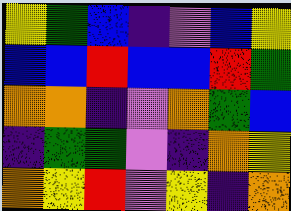[["yellow", "green", "blue", "indigo", "violet", "blue", "yellow"], ["blue", "blue", "red", "blue", "blue", "red", "green"], ["orange", "orange", "indigo", "violet", "orange", "green", "blue"], ["indigo", "green", "green", "violet", "indigo", "orange", "yellow"], ["orange", "yellow", "red", "violet", "yellow", "indigo", "orange"]]